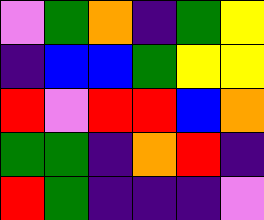[["violet", "green", "orange", "indigo", "green", "yellow"], ["indigo", "blue", "blue", "green", "yellow", "yellow"], ["red", "violet", "red", "red", "blue", "orange"], ["green", "green", "indigo", "orange", "red", "indigo"], ["red", "green", "indigo", "indigo", "indigo", "violet"]]